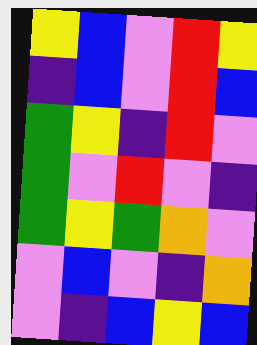[["yellow", "blue", "violet", "red", "yellow"], ["indigo", "blue", "violet", "red", "blue"], ["green", "yellow", "indigo", "red", "violet"], ["green", "violet", "red", "violet", "indigo"], ["green", "yellow", "green", "orange", "violet"], ["violet", "blue", "violet", "indigo", "orange"], ["violet", "indigo", "blue", "yellow", "blue"]]